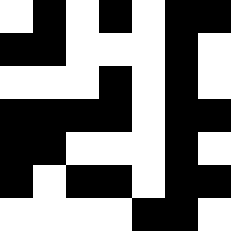[["white", "black", "white", "black", "white", "black", "black"], ["black", "black", "white", "white", "white", "black", "white"], ["white", "white", "white", "black", "white", "black", "white"], ["black", "black", "black", "black", "white", "black", "black"], ["black", "black", "white", "white", "white", "black", "white"], ["black", "white", "black", "black", "white", "black", "black"], ["white", "white", "white", "white", "black", "black", "white"]]